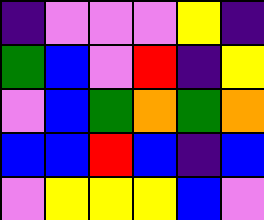[["indigo", "violet", "violet", "violet", "yellow", "indigo"], ["green", "blue", "violet", "red", "indigo", "yellow"], ["violet", "blue", "green", "orange", "green", "orange"], ["blue", "blue", "red", "blue", "indigo", "blue"], ["violet", "yellow", "yellow", "yellow", "blue", "violet"]]